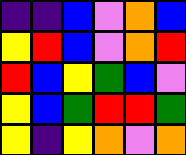[["indigo", "indigo", "blue", "violet", "orange", "blue"], ["yellow", "red", "blue", "violet", "orange", "red"], ["red", "blue", "yellow", "green", "blue", "violet"], ["yellow", "blue", "green", "red", "red", "green"], ["yellow", "indigo", "yellow", "orange", "violet", "orange"]]